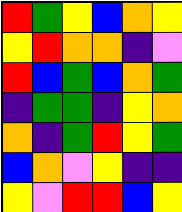[["red", "green", "yellow", "blue", "orange", "yellow"], ["yellow", "red", "orange", "orange", "indigo", "violet"], ["red", "blue", "green", "blue", "orange", "green"], ["indigo", "green", "green", "indigo", "yellow", "orange"], ["orange", "indigo", "green", "red", "yellow", "green"], ["blue", "orange", "violet", "yellow", "indigo", "indigo"], ["yellow", "violet", "red", "red", "blue", "yellow"]]